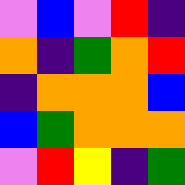[["violet", "blue", "violet", "red", "indigo"], ["orange", "indigo", "green", "orange", "red"], ["indigo", "orange", "orange", "orange", "blue"], ["blue", "green", "orange", "orange", "orange"], ["violet", "red", "yellow", "indigo", "green"]]